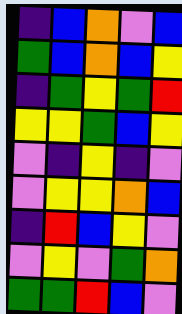[["indigo", "blue", "orange", "violet", "blue"], ["green", "blue", "orange", "blue", "yellow"], ["indigo", "green", "yellow", "green", "red"], ["yellow", "yellow", "green", "blue", "yellow"], ["violet", "indigo", "yellow", "indigo", "violet"], ["violet", "yellow", "yellow", "orange", "blue"], ["indigo", "red", "blue", "yellow", "violet"], ["violet", "yellow", "violet", "green", "orange"], ["green", "green", "red", "blue", "violet"]]